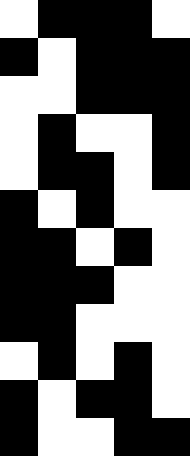[["white", "black", "black", "black", "white"], ["black", "white", "black", "black", "black"], ["white", "white", "black", "black", "black"], ["white", "black", "white", "white", "black"], ["white", "black", "black", "white", "black"], ["black", "white", "black", "white", "white"], ["black", "black", "white", "black", "white"], ["black", "black", "black", "white", "white"], ["black", "black", "white", "white", "white"], ["white", "black", "white", "black", "white"], ["black", "white", "black", "black", "white"], ["black", "white", "white", "black", "black"]]